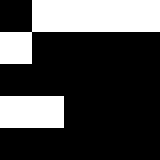[["black", "white", "white", "white", "white"], ["white", "black", "black", "black", "black"], ["black", "black", "black", "black", "black"], ["white", "white", "black", "black", "black"], ["black", "black", "black", "black", "black"]]